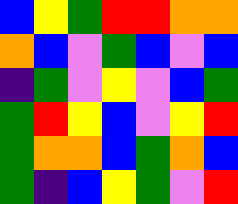[["blue", "yellow", "green", "red", "red", "orange", "orange"], ["orange", "blue", "violet", "green", "blue", "violet", "blue"], ["indigo", "green", "violet", "yellow", "violet", "blue", "green"], ["green", "red", "yellow", "blue", "violet", "yellow", "red"], ["green", "orange", "orange", "blue", "green", "orange", "blue"], ["green", "indigo", "blue", "yellow", "green", "violet", "red"]]